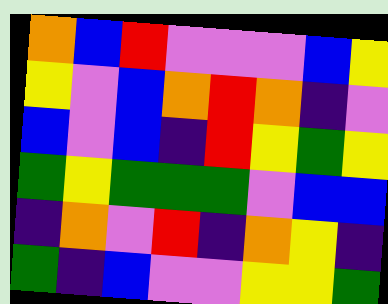[["orange", "blue", "red", "violet", "violet", "violet", "blue", "yellow"], ["yellow", "violet", "blue", "orange", "red", "orange", "indigo", "violet"], ["blue", "violet", "blue", "indigo", "red", "yellow", "green", "yellow"], ["green", "yellow", "green", "green", "green", "violet", "blue", "blue"], ["indigo", "orange", "violet", "red", "indigo", "orange", "yellow", "indigo"], ["green", "indigo", "blue", "violet", "violet", "yellow", "yellow", "green"]]